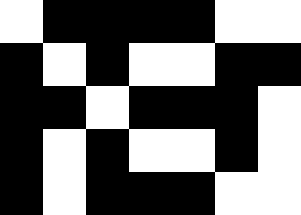[["white", "black", "black", "black", "black", "white", "white"], ["black", "white", "black", "white", "white", "black", "black"], ["black", "black", "white", "black", "black", "black", "white"], ["black", "white", "black", "white", "white", "black", "white"], ["black", "white", "black", "black", "black", "white", "white"]]